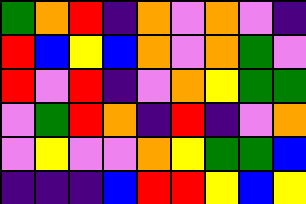[["green", "orange", "red", "indigo", "orange", "violet", "orange", "violet", "indigo"], ["red", "blue", "yellow", "blue", "orange", "violet", "orange", "green", "violet"], ["red", "violet", "red", "indigo", "violet", "orange", "yellow", "green", "green"], ["violet", "green", "red", "orange", "indigo", "red", "indigo", "violet", "orange"], ["violet", "yellow", "violet", "violet", "orange", "yellow", "green", "green", "blue"], ["indigo", "indigo", "indigo", "blue", "red", "red", "yellow", "blue", "yellow"]]